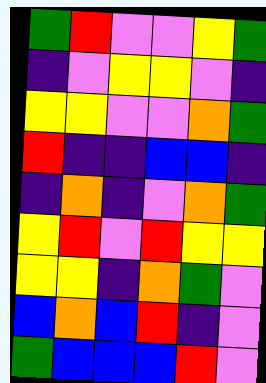[["green", "red", "violet", "violet", "yellow", "green"], ["indigo", "violet", "yellow", "yellow", "violet", "indigo"], ["yellow", "yellow", "violet", "violet", "orange", "green"], ["red", "indigo", "indigo", "blue", "blue", "indigo"], ["indigo", "orange", "indigo", "violet", "orange", "green"], ["yellow", "red", "violet", "red", "yellow", "yellow"], ["yellow", "yellow", "indigo", "orange", "green", "violet"], ["blue", "orange", "blue", "red", "indigo", "violet"], ["green", "blue", "blue", "blue", "red", "violet"]]